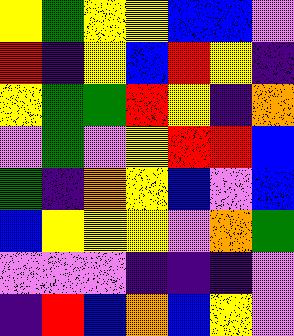[["yellow", "green", "yellow", "yellow", "blue", "blue", "violet"], ["red", "indigo", "yellow", "blue", "red", "yellow", "indigo"], ["yellow", "green", "green", "red", "yellow", "indigo", "orange"], ["violet", "green", "violet", "yellow", "red", "red", "blue"], ["green", "indigo", "orange", "yellow", "blue", "violet", "blue"], ["blue", "yellow", "yellow", "yellow", "violet", "orange", "green"], ["violet", "violet", "violet", "indigo", "indigo", "indigo", "violet"], ["indigo", "red", "blue", "orange", "blue", "yellow", "violet"]]